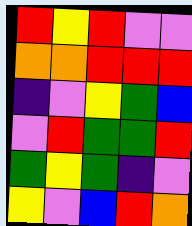[["red", "yellow", "red", "violet", "violet"], ["orange", "orange", "red", "red", "red"], ["indigo", "violet", "yellow", "green", "blue"], ["violet", "red", "green", "green", "red"], ["green", "yellow", "green", "indigo", "violet"], ["yellow", "violet", "blue", "red", "orange"]]